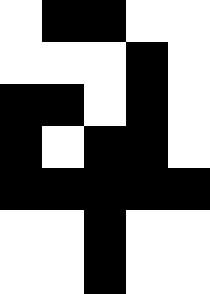[["white", "black", "black", "white", "white"], ["white", "white", "white", "black", "white"], ["black", "black", "white", "black", "white"], ["black", "white", "black", "black", "white"], ["black", "black", "black", "black", "black"], ["white", "white", "black", "white", "white"], ["white", "white", "black", "white", "white"]]